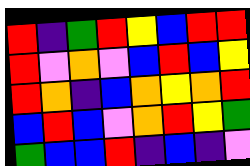[["red", "indigo", "green", "red", "yellow", "blue", "red", "red"], ["red", "violet", "orange", "violet", "blue", "red", "blue", "yellow"], ["red", "orange", "indigo", "blue", "orange", "yellow", "orange", "red"], ["blue", "red", "blue", "violet", "orange", "red", "yellow", "green"], ["green", "blue", "blue", "red", "indigo", "blue", "indigo", "violet"]]